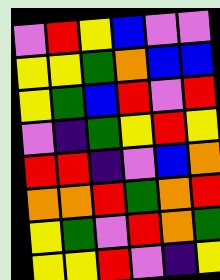[["violet", "red", "yellow", "blue", "violet", "violet"], ["yellow", "yellow", "green", "orange", "blue", "blue"], ["yellow", "green", "blue", "red", "violet", "red"], ["violet", "indigo", "green", "yellow", "red", "yellow"], ["red", "red", "indigo", "violet", "blue", "orange"], ["orange", "orange", "red", "green", "orange", "red"], ["yellow", "green", "violet", "red", "orange", "green"], ["yellow", "yellow", "red", "violet", "indigo", "yellow"]]